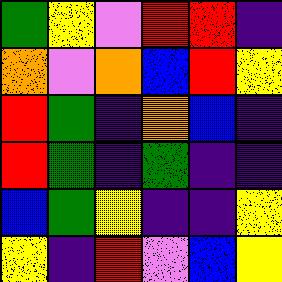[["green", "yellow", "violet", "red", "red", "indigo"], ["orange", "violet", "orange", "blue", "red", "yellow"], ["red", "green", "indigo", "orange", "blue", "indigo"], ["red", "green", "indigo", "green", "indigo", "indigo"], ["blue", "green", "yellow", "indigo", "indigo", "yellow"], ["yellow", "indigo", "red", "violet", "blue", "yellow"]]